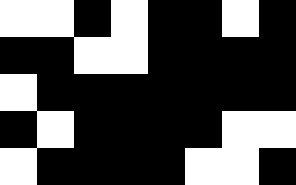[["white", "white", "black", "white", "black", "black", "white", "black"], ["black", "black", "white", "white", "black", "black", "black", "black"], ["white", "black", "black", "black", "black", "black", "black", "black"], ["black", "white", "black", "black", "black", "black", "white", "white"], ["white", "black", "black", "black", "black", "white", "white", "black"]]